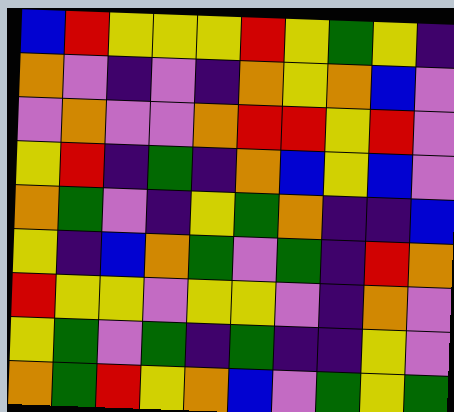[["blue", "red", "yellow", "yellow", "yellow", "red", "yellow", "green", "yellow", "indigo"], ["orange", "violet", "indigo", "violet", "indigo", "orange", "yellow", "orange", "blue", "violet"], ["violet", "orange", "violet", "violet", "orange", "red", "red", "yellow", "red", "violet"], ["yellow", "red", "indigo", "green", "indigo", "orange", "blue", "yellow", "blue", "violet"], ["orange", "green", "violet", "indigo", "yellow", "green", "orange", "indigo", "indigo", "blue"], ["yellow", "indigo", "blue", "orange", "green", "violet", "green", "indigo", "red", "orange"], ["red", "yellow", "yellow", "violet", "yellow", "yellow", "violet", "indigo", "orange", "violet"], ["yellow", "green", "violet", "green", "indigo", "green", "indigo", "indigo", "yellow", "violet"], ["orange", "green", "red", "yellow", "orange", "blue", "violet", "green", "yellow", "green"]]